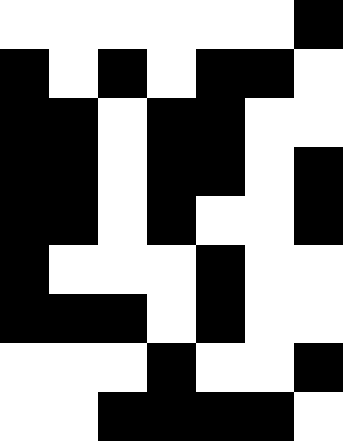[["white", "white", "white", "white", "white", "white", "black"], ["black", "white", "black", "white", "black", "black", "white"], ["black", "black", "white", "black", "black", "white", "white"], ["black", "black", "white", "black", "black", "white", "black"], ["black", "black", "white", "black", "white", "white", "black"], ["black", "white", "white", "white", "black", "white", "white"], ["black", "black", "black", "white", "black", "white", "white"], ["white", "white", "white", "black", "white", "white", "black"], ["white", "white", "black", "black", "black", "black", "white"]]